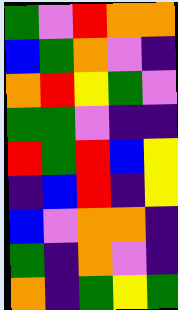[["green", "violet", "red", "orange", "orange"], ["blue", "green", "orange", "violet", "indigo"], ["orange", "red", "yellow", "green", "violet"], ["green", "green", "violet", "indigo", "indigo"], ["red", "green", "red", "blue", "yellow"], ["indigo", "blue", "red", "indigo", "yellow"], ["blue", "violet", "orange", "orange", "indigo"], ["green", "indigo", "orange", "violet", "indigo"], ["orange", "indigo", "green", "yellow", "green"]]